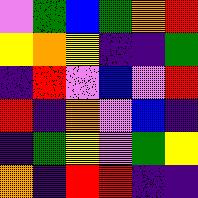[["violet", "green", "blue", "green", "orange", "red"], ["yellow", "orange", "yellow", "indigo", "indigo", "green"], ["indigo", "red", "violet", "blue", "violet", "red"], ["red", "indigo", "orange", "violet", "blue", "indigo"], ["indigo", "green", "yellow", "violet", "green", "yellow"], ["orange", "indigo", "red", "red", "indigo", "indigo"]]